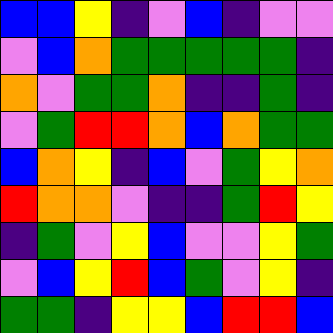[["blue", "blue", "yellow", "indigo", "violet", "blue", "indigo", "violet", "violet"], ["violet", "blue", "orange", "green", "green", "green", "green", "green", "indigo"], ["orange", "violet", "green", "green", "orange", "indigo", "indigo", "green", "indigo"], ["violet", "green", "red", "red", "orange", "blue", "orange", "green", "green"], ["blue", "orange", "yellow", "indigo", "blue", "violet", "green", "yellow", "orange"], ["red", "orange", "orange", "violet", "indigo", "indigo", "green", "red", "yellow"], ["indigo", "green", "violet", "yellow", "blue", "violet", "violet", "yellow", "green"], ["violet", "blue", "yellow", "red", "blue", "green", "violet", "yellow", "indigo"], ["green", "green", "indigo", "yellow", "yellow", "blue", "red", "red", "blue"]]